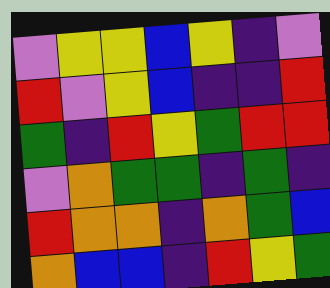[["violet", "yellow", "yellow", "blue", "yellow", "indigo", "violet"], ["red", "violet", "yellow", "blue", "indigo", "indigo", "red"], ["green", "indigo", "red", "yellow", "green", "red", "red"], ["violet", "orange", "green", "green", "indigo", "green", "indigo"], ["red", "orange", "orange", "indigo", "orange", "green", "blue"], ["orange", "blue", "blue", "indigo", "red", "yellow", "green"]]